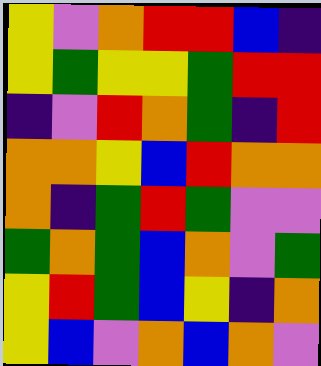[["yellow", "violet", "orange", "red", "red", "blue", "indigo"], ["yellow", "green", "yellow", "yellow", "green", "red", "red"], ["indigo", "violet", "red", "orange", "green", "indigo", "red"], ["orange", "orange", "yellow", "blue", "red", "orange", "orange"], ["orange", "indigo", "green", "red", "green", "violet", "violet"], ["green", "orange", "green", "blue", "orange", "violet", "green"], ["yellow", "red", "green", "blue", "yellow", "indigo", "orange"], ["yellow", "blue", "violet", "orange", "blue", "orange", "violet"]]